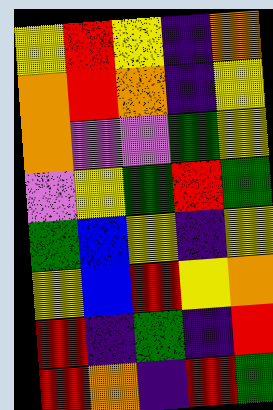[["yellow", "red", "yellow", "indigo", "orange"], ["orange", "red", "orange", "indigo", "yellow"], ["orange", "violet", "violet", "green", "yellow"], ["violet", "yellow", "green", "red", "green"], ["green", "blue", "yellow", "indigo", "yellow"], ["yellow", "blue", "red", "yellow", "orange"], ["red", "indigo", "green", "indigo", "red"], ["red", "orange", "indigo", "red", "green"]]